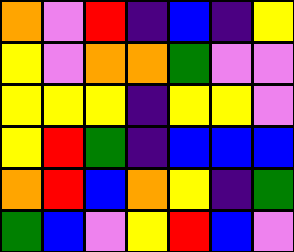[["orange", "violet", "red", "indigo", "blue", "indigo", "yellow"], ["yellow", "violet", "orange", "orange", "green", "violet", "violet"], ["yellow", "yellow", "yellow", "indigo", "yellow", "yellow", "violet"], ["yellow", "red", "green", "indigo", "blue", "blue", "blue"], ["orange", "red", "blue", "orange", "yellow", "indigo", "green"], ["green", "blue", "violet", "yellow", "red", "blue", "violet"]]